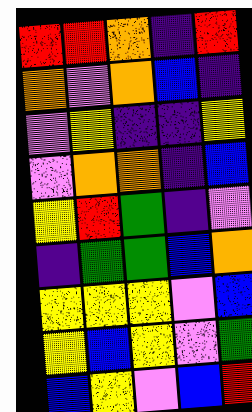[["red", "red", "orange", "indigo", "red"], ["orange", "violet", "orange", "blue", "indigo"], ["violet", "yellow", "indigo", "indigo", "yellow"], ["violet", "orange", "orange", "indigo", "blue"], ["yellow", "red", "green", "indigo", "violet"], ["indigo", "green", "green", "blue", "orange"], ["yellow", "yellow", "yellow", "violet", "blue"], ["yellow", "blue", "yellow", "violet", "green"], ["blue", "yellow", "violet", "blue", "red"]]